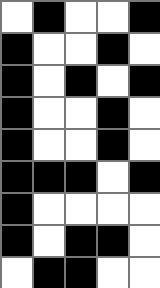[["white", "black", "white", "white", "black"], ["black", "white", "white", "black", "white"], ["black", "white", "black", "white", "black"], ["black", "white", "white", "black", "white"], ["black", "white", "white", "black", "white"], ["black", "black", "black", "white", "black"], ["black", "white", "white", "white", "white"], ["black", "white", "black", "black", "white"], ["white", "black", "black", "white", "white"]]